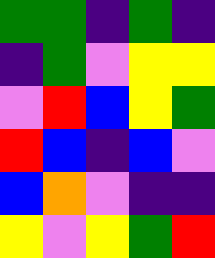[["green", "green", "indigo", "green", "indigo"], ["indigo", "green", "violet", "yellow", "yellow"], ["violet", "red", "blue", "yellow", "green"], ["red", "blue", "indigo", "blue", "violet"], ["blue", "orange", "violet", "indigo", "indigo"], ["yellow", "violet", "yellow", "green", "red"]]